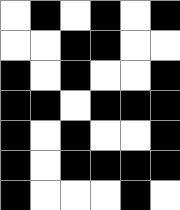[["white", "black", "white", "black", "white", "black"], ["white", "white", "black", "black", "white", "white"], ["black", "white", "black", "white", "white", "black"], ["black", "black", "white", "black", "black", "black"], ["black", "white", "black", "white", "white", "black"], ["black", "white", "black", "black", "black", "black"], ["black", "white", "white", "white", "black", "white"]]